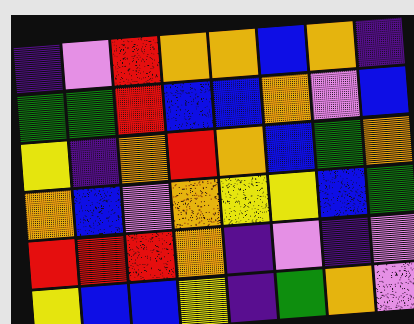[["indigo", "violet", "red", "orange", "orange", "blue", "orange", "indigo"], ["green", "green", "red", "blue", "blue", "orange", "violet", "blue"], ["yellow", "indigo", "orange", "red", "orange", "blue", "green", "orange"], ["orange", "blue", "violet", "orange", "yellow", "yellow", "blue", "green"], ["red", "red", "red", "orange", "indigo", "violet", "indigo", "violet"], ["yellow", "blue", "blue", "yellow", "indigo", "green", "orange", "violet"]]